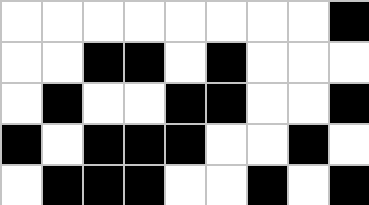[["white", "white", "white", "white", "white", "white", "white", "white", "black"], ["white", "white", "black", "black", "white", "black", "white", "white", "white"], ["white", "black", "white", "white", "black", "black", "white", "white", "black"], ["black", "white", "black", "black", "black", "white", "white", "black", "white"], ["white", "black", "black", "black", "white", "white", "black", "white", "black"]]